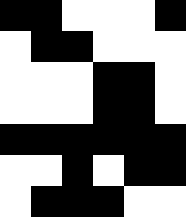[["black", "black", "white", "white", "white", "black"], ["white", "black", "black", "white", "white", "white"], ["white", "white", "white", "black", "black", "white"], ["white", "white", "white", "black", "black", "white"], ["black", "black", "black", "black", "black", "black"], ["white", "white", "black", "white", "black", "black"], ["white", "black", "black", "black", "white", "white"]]